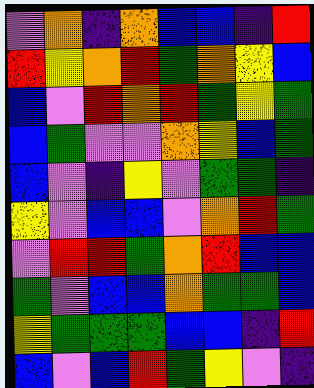[["violet", "orange", "indigo", "orange", "blue", "blue", "indigo", "red"], ["red", "yellow", "orange", "red", "green", "orange", "yellow", "blue"], ["blue", "violet", "red", "orange", "red", "green", "yellow", "green"], ["blue", "green", "violet", "violet", "orange", "yellow", "blue", "green"], ["blue", "violet", "indigo", "yellow", "violet", "green", "green", "indigo"], ["yellow", "violet", "blue", "blue", "violet", "orange", "red", "green"], ["violet", "red", "red", "green", "orange", "red", "blue", "blue"], ["green", "violet", "blue", "blue", "orange", "green", "green", "blue"], ["yellow", "green", "green", "green", "blue", "blue", "indigo", "red"], ["blue", "violet", "blue", "red", "green", "yellow", "violet", "indigo"]]